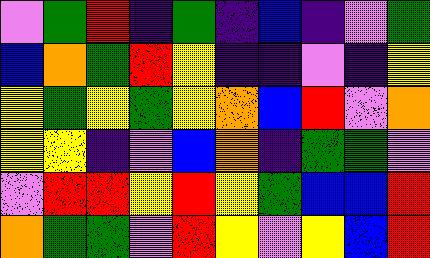[["violet", "green", "red", "indigo", "green", "indigo", "blue", "indigo", "violet", "green"], ["blue", "orange", "green", "red", "yellow", "indigo", "indigo", "violet", "indigo", "yellow"], ["yellow", "green", "yellow", "green", "yellow", "orange", "blue", "red", "violet", "orange"], ["yellow", "yellow", "indigo", "violet", "blue", "orange", "indigo", "green", "green", "violet"], ["violet", "red", "red", "yellow", "red", "yellow", "green", "blue", "blue", "red"], ["orange", "green", "green", "violet", "red", "yellow", "violet", "yellow", "blue", "red"]]